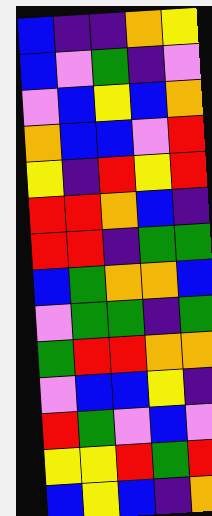[["blue", "indigo", "indigo", "orange", "yellow"], ["blue", "violet", "green", "indigo", "violet"], ["violet", "blue", "yellow", "blue", "orange"], ["orange", "blue", "blue", "violet", "red"], ["yellow", "indigo", "red", "yellow", "red"], ["red", "red", "orange", "blue", "indigo"], ["red", "red", "indigo", "green", "green"], ["blue", "green", "orange", "orange", "blue"], ["violet", "green", "green", "indigo", "green"], ["green", "red", "red", "orange", "orange"], ["violet", "blue", "blue", "yellow", "indigo"], ["red", "green", "violet", "blue", "violet"], ["yellow", "yellow", "red", "green", "red"], ["blue", "yellow", "blue", "indigo", "orange"]]